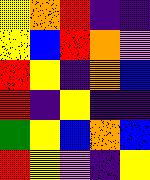[["yellow", "orange", "red", "indigo", "indigo"], ["yellow", "blue", "red", "orange", "violet"], ["red", "yellow", "indigo", "orange", "blue"], ["red", "indigo", "yellow", "indigo", "indigo"], ["green", "yellow", "blue", "orange", "blue"], ["red", "yellow", "violet", "indigo", "yellow"]]